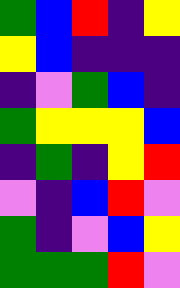[["green", "blue", "red", "indigo", "yellow"], ["yellow", "blue", "indigo", "indigo", "indigo"], ["indigo", "violet", "green", "blue", "indigo"], ["green", "yellow", "yellow", "yellow", "blue"], ["indigo", "green", "indigo", "yellow", "red"], ["violet", "indigo", "blue", "red", "violet"], ["green", "indigo", "violet", "blue", "yellow"], ["green", "green", "green", "red", "violet"]]